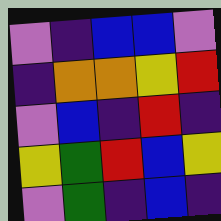[["violet", "indigo", "blue", "blue", "violet"], ["indigo", "orange", "orange", "yellow", "red"], ["violet", "blue", "indigo", "red", "indigo"], ["yellow", "green", "red", "blue", "yellow"], ["violet", "green", "indigo", "blue", "indigo"]]